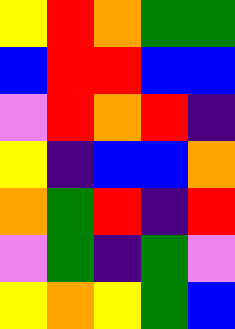[["yellow", "red", "orange", "green", "green"], ["blue", "red", "red", "blue", "blue"], ["violet", "red", "orange", "red", "indigo"], ["yellow", "indigo", "blue", "blue", "orange"], ["orange", "green", "red", "indigo", "red"], ["violet", "green", "indigo", "green", "violet"], ["yellow", "orange", "yellow", "green", "blue"]]